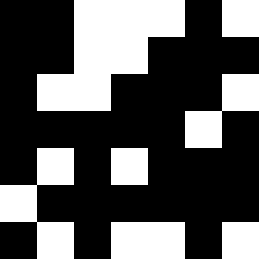[["black", "black", "white", "white", "white", "black", "white"], ["black", "black", "white", "white", "black", "black", "black"], ["black", "white", "white", "black", "black", "black", "white"], ["black", "black", "black", "black", "black", "white", "black"], ["black", "white", "black", "white", "black", "black", "black"], ["white", "black", "black", "black", "black", "black", "black"], ["black", "white", "black", "white", "white", "black", "white"]]